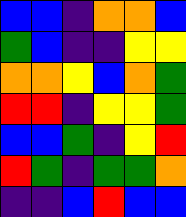[["blue", "blue", "indigo", "orange", "orange", "blue"], ["green", "blue", "indigo", "indigo", "yellow", "yellow"], ["orange", "orange", "yellow", "blue", "orange", "green"], ["red", "red", "indigo", "yellow", "yellow", "green"], ["blue", "blue", "green", "indigo", "yellow", "red"], ["red", "green", "indigo", "green", "green", "orange"], ["indigo", "indigo", "blue", "red", "blue", "blue"]]